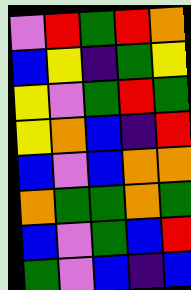[["violet", "red", "green", "red", "orange"], ["blue", "yellow", "indigo", "green", "yellow"], ["yellow", "violet", "green", "red", "green"], ["yellow", "orange", "blue", "indigo", "red"], ["blue", "violet", "blue", "orange", "orange"], ["orange", "green", "green", "orange", "green"], ["blue", "violet", "green", "blue", "red"], ["green", "violet", "blue", "indigo", "blue"]]